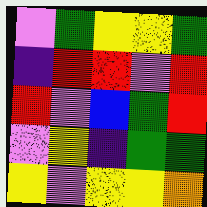[["violet", "green", "yellow", "yellow", "green"], ["indigo", "red", "red", "violet", "red"], ["red", "violet", "blue", "green", "red"], ["violet", "yellow", "indigo", "green", "green"], ["yellow", "violet", "yellow", "yellow", "orange"]]